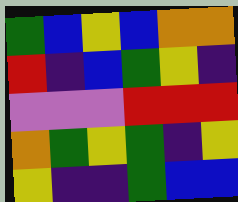[["green", "blue", "yellow", "blue", "orange", "orange"], ["red", "indigo", "blue", "green", "yellow", "indigo"], ["violet", "violet", "violet", "red", "red", "red"], ["orange", "green", "yellow", "green", "indigo", "yellow"], ["yellow", "indigo", "indigo", "green", "blue", "blue"]]